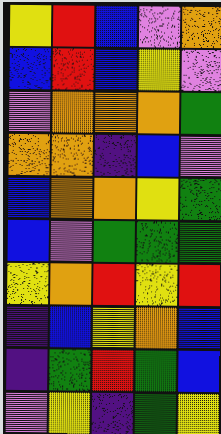[["yellow", "red", "blue", "violet", "orange"], ["blue", "red", "blue", "yellow", "violet"], ["violet", "orange", "orange", "orange", "green"], ["orange", "orange", "indigo", "blue", "violet"], ["blue", "orange", "orange", "yellow", "green"], ["blue", "violet", "green", "green", "green"], ["yellow", "orange", "red", "yellow", "red"], ["indigo", "blue", "yellow", "orange", "blue"], ["indigo", "green", "red", "green", "blue"], ["violet", "yellow", "indigo", "green", "yellow"]]